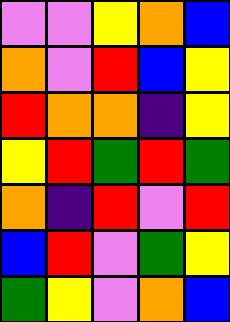[["violet", "violet", "yellow", "orange", "blue"], ["orange", "violet", "red", "blue", "yellow"], ["red", "orange", "orange", "indigo", "yellow"], ["yellow", "red", "green", "red", "green"], ["orange", "indigo", "red", "violet", "red"], ["blue", "red", "violet", "green", "yellow"], ["green", "yellow", "violet", "orange", "blue"]]